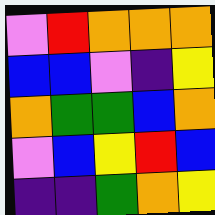[["violet", "red", "orange", "orange", "orange"], ["blue", "blue", "violet", "indigo", "yellow"], ["orange", "green", "green", "blue", "orange"], ["violet", "blue", "yellow", "red", "blue"], ["indigo", "indigo", "green", "orange", "yellow"]]